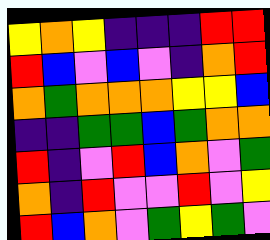[["yellow", "orange", "yellow", "indigo", "indigo", "indigo", "red", "red"], ["red", "blue", "violet", "blue", "violet", "indigo", "orange", "red"], ["orange", "green", "orange", "orange", "orange", "yellow", "yellow", "blue"], ["indigo", "indigo", "green", "green", "blue", "green", "orange", "orange"], ["red", "indigo", "violet", "red", "blue", "orange", "violet", "green"], ["orange", "indigo", "red", "violet", "violet", "red", "violet", "yellow"], ["red", "blue", "orange", "violet", "green", "yellow", "green", "violet"]]